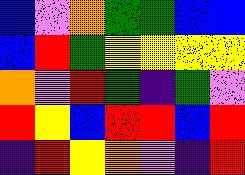[["blue", "violet", "orange", "green", "green", "blue", "blue"], ["blue", "red", "green", "yellow", "yellow", "yellow", "yellow"], ["orange", "violet", "red", "green", "indigo", "green", "violet"], ["red", "yellow", "blue", "red", "red", "blue", "red"], ["indigo", "red", "yellow", "orange", "violet", "indigo", "red"]]